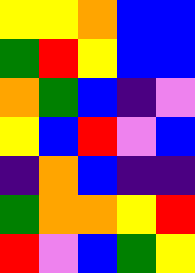[["yellow", "yellow", "orange", "blue", "blue"], ["green", "red", "yellow", "blue", "blue"], ["orange", "green", "blue", "indigo", "violet"], ["yellow", "blue", "red", "violet", "blue"], ["indigo", "orange", "blue", "indigo", "indigo"], ["green", "orange", "orange", "yellow", "red"], ["red", "violet", "blue", "green", "yellow"]]